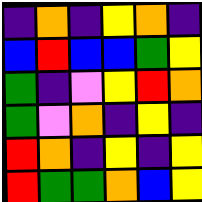[["indigo", "orange", "indigo", "yellow", "orange", "indigo"], ["blue", "red", "blue", "blue", "green", "yellow"], ["green", "indigo", "violet", "yellow", "red", "orange"], ["green", "violet", "orange", "indigo", "yellow", "indigo"], ["red", "orange", "indigo", "yellow", "indigo", "yellow"], ["red", "green", "green", "orange", "blue", "yellow"]]